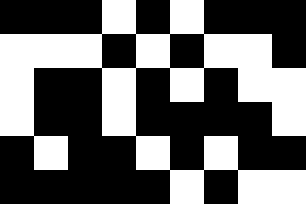[["black", "black", "black", "white", "black", "white", "black", "black", "black"], ["white", "white", "white", "black", "white", "black", "white", "white", "black"], ["white", "black", "black", "white", "black", "white", "black", "white", "white"], ["white", "black", "black", "white", "black", "black", "black", "black", "white"], ["black", "white", "black", "black", "white", "black", "white", "black", "black"], ["black", "black", "black", "black", "black", "white", "black", "white", "white"]]